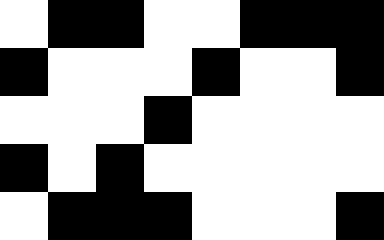[["white", "black", "black", "white", "white", "black", "black", "black"], ["black", "white", "white", "white", "black", "white", "white", "black"], ["white", "white", "white", "black", "white", "white", "white", "white"], ["black", "white", "black", "white", "white", "white", "white", "white"], ["white", "black", "black", "black", "white", "white", "white", "black"]]